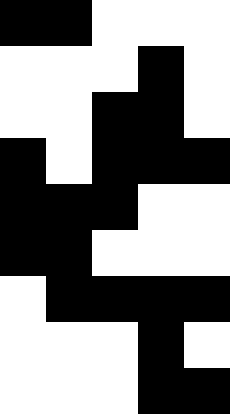[["black", "black", "white", "white", "white"], ["white", "white", "white", "black", "white"], ["white", "white", "black", "black", "white"], ["black", "white", "black", "black", "black"], ["black", "black", "black", "white", "white"], ["black", "black", "white", "white", "white"], ["white", "black", "black", "black", "black"], ["white", "white", "white", "black", "white"], ["white", "white", "white", "black", "black"]]